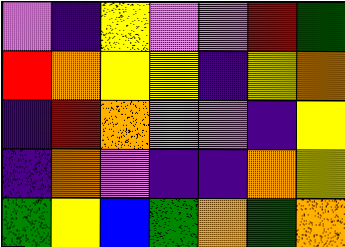[["violet", "indigo", "yellow", "violet", "violet", "red", "green"], ["red", "orange", "yellow", "yellow", "indigo", "yellow", "orange"], ["indigo", "red", "orange", "violet", "violet", "indigo", "yellow"], ["indigo", "orange", "violet", "indigo", "indigo", "orange", "yellow"], ["green", "yellow", "blue", "green", "orange", "green", "orange"]]